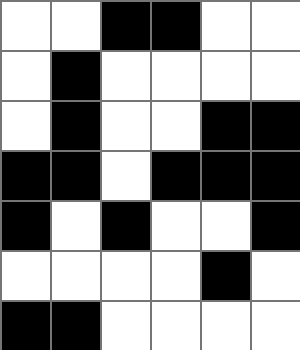[["white", "white", "black", "black", "white", "white"], ["white", "black", "white", "white", "white", "white"], ["white", "black", "white", "white", "black", "black"], ["black", "black", "white", "black", "black", "black"], ["black", "white", "black", "white", "white", "black"], ["white", "white", "white", "white", "black", "white"], ["black", "black", "white", "white", "white", "white"]]